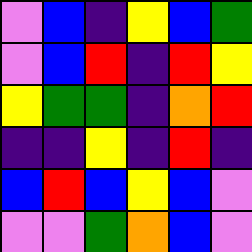[["violet", "blue", "indigo", "yellow", "blue", "green"], ["violet", "blue", "red", "indigo", "red", "yellow"], ["yellow", "green", "green", "indigo", "orange", "red"], ["indigo", "indigo", "yellow", "indigo", "red", "indigo"], ["blue", "red", "blue", "yellow", "blue", "violet"], ["violet", "violet", "green", "orange", "blue", "violet"]]